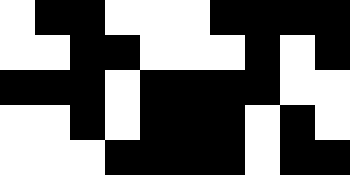[["white", "black", "black", "white", "white", "white", "black", "black", "black", "black"], ["white", "white", "black", "black", "white", "white", "white", "black", "white", "black"], ["black", "black", "black", "white", "black", "black", "black", "black", "white", "white"], ["white", "white", "black", "white", "black", "black", "black", "white", "black", "white"], ["white", "white", "white", "black", "black", "black", "black", "white", "black", "black"]]